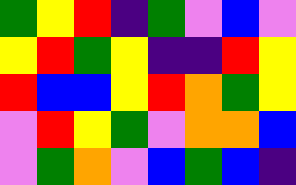[["green", "yellow", "red", "indigo", "green", "violet", "blue", "violet"], ["yellow", "red", "green", "yellow", "indigo", "indigo", "red", "yellow"], ["red", "blue", "blue", "yellow", "red", "orange", "green", "yellow"], ["violet", "red", "yellow", "green", "violet", "orange", "orange", "blue"], ["violet", "green", "orange", "violet", "blue", "green", "blue", "indigo"]]